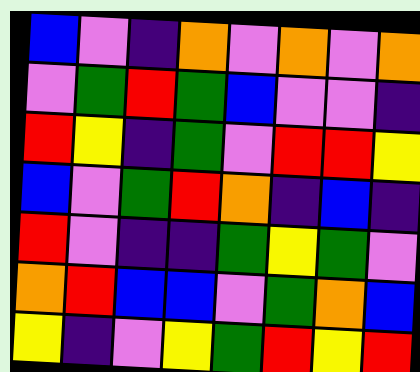[["blue", "violet", "indigo", "orange", "violet", "orange", "violet", "orange"], ["violet", "green", "red", "green", "blue", "violet", "violet", "indigo"], ["red", "yellow", "indigo", "green", "violet", "red", "red", "yellow"], ["blue", "violet", "green", "red", "orange", "indigo", "blue", "indigo"], ["red", "violet", "indigo", "indigo", "green", "yellow", "green", "violet"], ["orange", "red", "blue", "blue", "violet", "green", "orange", "blue"], ["yellow", "indigo", "violet", "yellow", "green", "red", "yellow", "red"]]